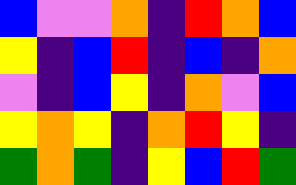[["blue", "violet", "violet", "orange", "indigo", "red", "orange", "blue"], ["yellow", "indigo", "blue", "red", "indigo", "blue", "indigo", "orange"], ["violet", "indigo", "blue", "yellow", "indigo", "orange", "violet", "blue"], ["yellow", "orange", "yellow", "indigo", "orange", "red", "yellow", "indigo"], ["green", "orange", "green", "indigo", "yellow", "blue", "red", "green"]]